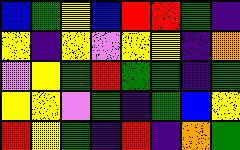[["blue", "green", "yellow", "blue", "red", "red", "green", "indigo"], ["yellow", "indigo", "yellow", "violet", "yellow", "yellow", "indigo", "orange"], ["violet", "yellow", "green", "red", "green", "green", "indigo", "green"], ["yellow", "yellow", "violet", "green", "indigo", "green", "blue", "yellow"], ["red", "yellow", "green", "indigo", "red", "indigo", "orange", "green"]]